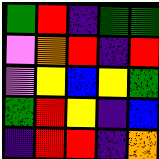[["green", "red", "indigo", "green", "green"], ["violet", "orange", "red", "indigo", "red"], ["violet", "yellow", "blue", "yellow", "green"], ["green", "red", "yellow", "indigo", "blue"], ["indigo", "red", "red", "indigo", "orange"]]